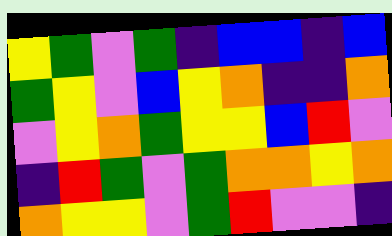[["yellow", "green", "violet", "green", "indigo", "blue", "blue", "indigo", "blue"], ["green", "yellow", "violet", "blue", "yellow", "orange", "indigo", "indigo", "orange"], ["violet", "yellow", "orange", "green", "yellow", "yellow", "blue", "red", "violet"], ["indigo", "red", "green", "violet", "green", "orange", "orange", "yellow", "orange"], ["orange", "yellow", "yellow", "violet", "green", "red", "violet", "violet", "indigo"]]